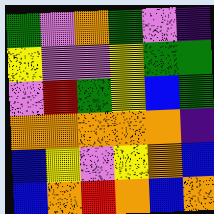[["green", "violet", "orange", "green", "violet", "indigo"], ["yellow", "violet", "violet", "yellow", "green", "green"], ["violet", "red", "green", "yellow", "blue", "green"], ["orange", "orange", "orange", "orange", "orange", "indigo"], ["blue", "yellow", "violet", "yellow", "orange", "blue"], ["blue", "orange", "red", "orange", "blue", "orange"]]